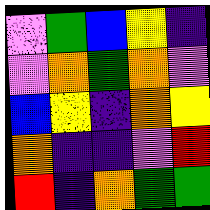[["violet", "green", "blue", "yellow", "indigo"], ["violet", "orange", "green", "orange", "violet"], ["blue", "yellow", "indigo", "orange", "yellow"], ["orange", "indigo", "indigo", "violet", "red"], ["red", "indigo", "orange", "green", "green"]]